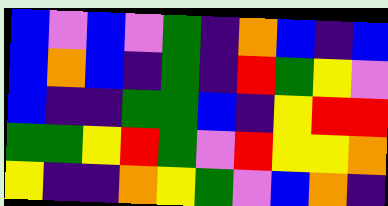[["blue", "violet", "blue", "violet", "green", "indigo", "orange", "blue", "indigo", "blue"], ["blue", "orange", "blue", "indigo", "green", "indigo", "red", "green", "yellow", "violet"], ["blue", "indigo", "indigo", "green", "green", "blue", "indigo", "yellow", "red", "red"], ["green", "green", "yellow", "red", "green", "violet", "red", "yellow", "yellow", "orange"], ["yellow", "indigo", "indigo", "orange", "yellow", "green", "violet", "blue", "orange", "indigo"]]